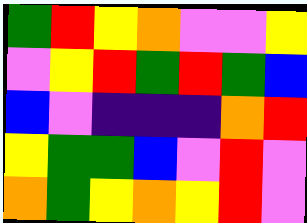[["green", "red", "yellow", "orange", "violet", "violet", "yellow"], ["violet", "yellow", "red", "green", "red", "green", "blue"], ["blue", "violet", "indigo", "indigo", "indigo", "orange", "red"], ["yellow", "green", "green", "blue", "violet", "red", "violet"], ["orange", "green", "yellow", "orange", "yellow", "red", "violet"]]